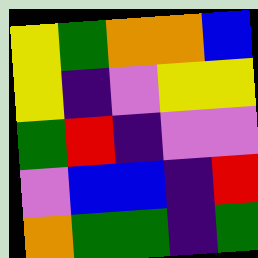[["yellow", "green", "orange", "orange", "blue"], ["yellow", "indigo", "violet", "yellow", "yellow"], ["green", "red", "indigo", "violet", "violet"], ["violet", "blue", "blue", "indigo", "red"], ["orange", "green", "green", "indigo", "green"]]